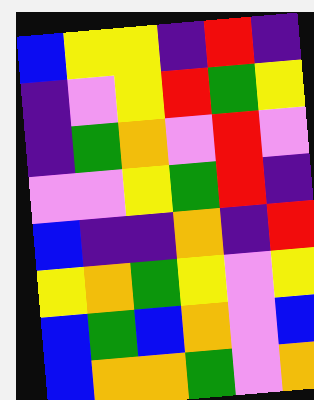[["blue", "yellow", "yellow", "indigo", "red", "indigo"], ["indigo", "violet", "yellow", "red", "green", "yellow"], ["indigo", "green", "orange", "violet", "red", "violet"], ["violet", "violet", "yellow", "green", "red", "indigo"], ["blue", "indigo", "indigo", "orange", "indigo", "red"], ["yellow", "orange", "green", "yellow", "violet", "yellow"], ["blue", "green", "blue", "orange", "violet", "blue"], ["blue", "orange", "orange", "green", "violet", "orange"]]